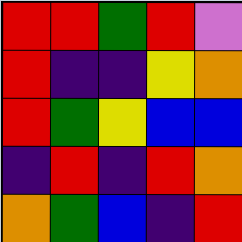[["red", "red", "green", "red", "violet"], ["red", "indigo", "indigo", "yellow", "orange"], ["red", "green", "yellow", "blue", "blue"], ["indigo", "red", "indigo", "red", "orange"], ["orange", "green", "blue", "indigo", "red"]]